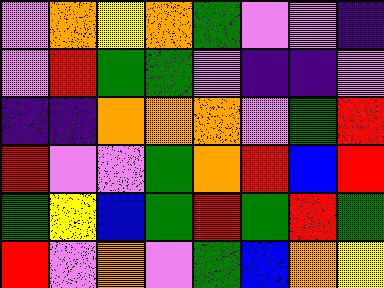[["violet", "orange", "yellow", "orange", "green", "violet", "violet", "indigo"], ["violet", "red", "green", "green", "violet", "indigo", "indigo", "violet"], ["indigo", "indigo", "orange", "orange", "orange", "violet", "green", "red"], ["red", "violet", "violet", "green", "orange", "red", "blue", "red"], ["green", "yellow", "blue", "green", "red", "green", "red", "green"], ["red", "violet", "orange", "violet", "green", "blue", "orange", "yellow"]]